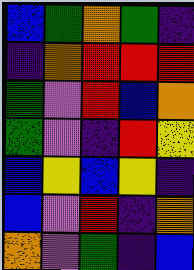[["blue", "green", "orange", "green", "indigo"], ["indigo", "orange", "red", "red", "red"], ["green", "violet", "red", "blue", "orange"], ["green", "violet", "indigo", "red", "yellow"], ["blue", "yellow", "blue", "yellow", "indigo"], ["blue", "violet", "red", "indigo", "orange"], ["orange", "violet", "green", "indigo", "blue"]]